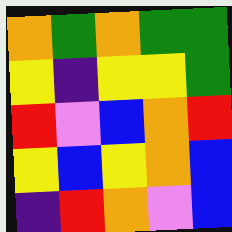[["orange", "green", "orange", "green", "green"], ["yellow", "indigo", "yellow", "yellow", "green"], ["red", "violet", "blue", "orange", "red"], ["yellow", "blue", "yellow", "orange", "blue"], ["indigo", "red", "orange", "violet", "blue"]]